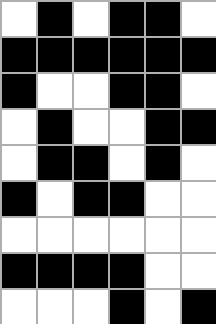[["white", "black", "white", "black", "black", "white"], ["black", "black", "black", "black", "black", "black"], ["black", "white", "white", "black", "black", "white"], ["white", "black", "white", "white", "black", "black"], ["white", "black", "black", "white", "black", "white"], ["black", "white", "black", "black", "white", "white"], ["white", "white", "white", "white", "white", "white"], ["black", "black", "black", "black", "white", "white"], ["white", "white", "white", "black", "white", "black"]]